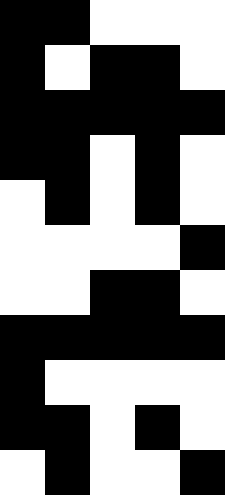[["black", "black", "white", "white", "white"], ["black", "white", "black", "black", "white"], ["black", "black", "black", "black", "black"], ["black", "black", "white", "black", "white"], ["white", "black", "white", "black", "white"], ["white", "white", "white", "white", "black"], ["white", "white", "black", "black", "white"], ["black", "black", "black", "black", "black"], ["black", "white", "white", "white", "white"], ["black", "black", "white", "black", "white"], ["white", "black", "white", "white", "black"]]